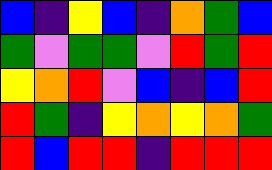[["blue", "indigo", "yellow", "blue", "indigo", "orange", "green", "blue"], ["green", "violet", "green", "green", "violet", "red", "green", "red"], ["yellow", "orange", "red", "violet", "blue", "indigo", "blue", "red"], ["red", "green", "indigo", "yellow", "orange", "yellow", "orange", "green"], ["red", "blue", "red", "red", "indigo", "red", "red", "red"]]